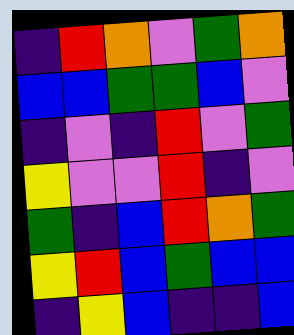[["indigo", "red", "orange", "violet", "green", "orange"], ["blue", "blue", "green", "green", "blue", "violet"], ["indigo", "violet", "indigo", "red", "violet", "green"], ["yellow", "violet", "violet", "red", "indigo", "violet"], ["green", "indigo", "blue", "red", "orange", "green"], ["yellow", "red", "blue", "green", "blue", "blue"], ["indigo", "yellow", "blue", "indigo", "indigo", "blue"]]